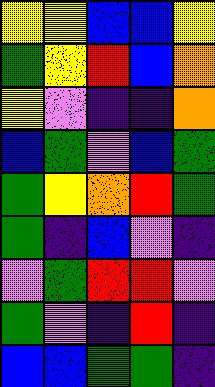[["yellow", "yellow", "blue", "blue", "yellow"], ["green", "yellow", "red", "blue", "orange"], ["yellow", "violet", "indigo", "indigo", "orange"], ["blue", "green", "violet", "blue", "green"], ["green", "yellow", "orange", "red", "green"], ["green", "indigo", "blue", "violet", "indigo"], ["violet", "green", "red", "red", "violet"], ["green", "violet", "indigo", "red", "indigo"], ["blue", "blue", "green", "green", "indigo"]]